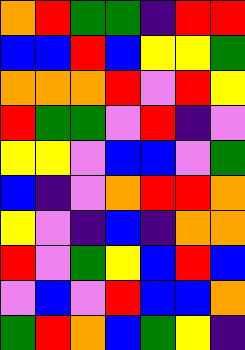[["orange", "red", "green", "green", "indigo", "red", "red"], ["blue", "blue", "red", "blue", "yellow", "yellow", "green"], ["orange", "orange", "orange", "red", "violet", "red", "yellow"], ["red", "green", "green", "violet", "red", "indigo", "violet"], ["yellow", "yellow", "violet", "blue", "blue", "violet", "green"], ["blue", "indigo", "violet", "orange", "red", "red", "orange"], ["yellow", "violet", "indigo", "blue", "indigo", "orange", "orange"], ["red", "violet", "green", "yellow", "blue", "red", "blue"], ["violet", "blue", "violet", "red", "blue", "blue", "orange"], ["green", "red", "orange", "blue", "green", "yellow", "indigo"]]